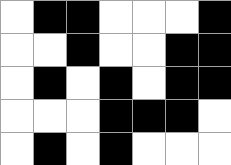[["white", "black", "black", "white", "white", "white", "black"], ["white", "white", "black", "white", "white", "black", "black"], ["white", "black", "white", "black", "white", "black", "black"], ["white", "white", "white", "black", "black", "black", "white"], ["white", "black", "white", "black", "white", "white", "white"]]